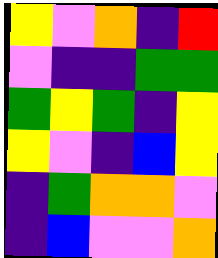[["yellow", "violet", "orange", "indigo", "red"], ["violet", "indigo", "indigo", "green", "green"], ["green", "yellow", "green", "indigo", "yellow"], ["yellow", "violet", "indigo", "blue", "yellow"], ["indigo", "green", "orange", "orange", "violet"], ["indigo", "blue", "violet", "violet", "orange"]]